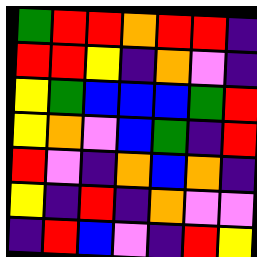[["green", "red", "red", "orange", "red", "red", "indigo"], ["red", "red", "yellow", "indigo", "orange", "violet", "indigo"], ["yellow", "green", "blue", "blue", "blue", "green", "red"], ["yellow", "orange", "violet", "blue", "green", "indigo", "red"], ["red", "violet", "indigo", "orange", "blue", "orange", "indigo"], ["yellow", "indigo", "red", "indigo", "orange", "violet", "violet"], ["indigo", "red", "blue", "violet", "indigo", "red", "yellow"]]